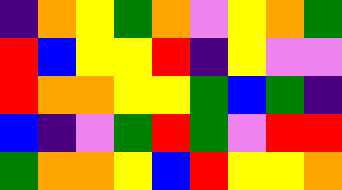[["indigo", "orange", "yellow", "green", "orange", "violet", "yellow", "orange", "green"], ["red", "blue", "yellow", "yellow", "red", "indigo", "yellow", "violet", "violet"], ["red", "orange", "orange", "yellow", "yellow", "green", "blue", "green", "indigo"], ["blue", "indigo", "violet", "green", "red", "green", "violet", "red", "red"], ["green", "orange", "orange", "yellow", "blue", "red", "yellow", "yellow", "orange"]]